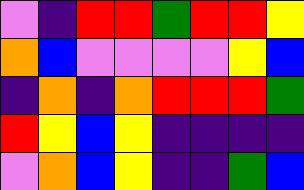[["violet", "indigo", "red", "red", "green", "red", "red", "yellow"], ["orange", "blue", "violet", "violet", "violet", "violet", "yellow", "blue"], ["indigo", "orange", "indigo", "orange", "red", "red", "red", "green"], ["red", "yellow", "blue", "yellow", "indigo", "indigo", "indigo", "indigo"], ["violet", "orange", "blue", "yellow", "indigo", "indigo", "green", "blue"]]